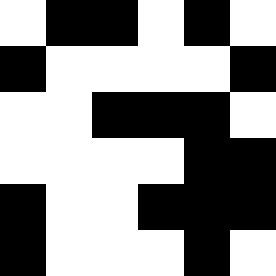[["white", "black", "black", "white", "black", "white"], ["black", "white", "white", "white", "white", "black"], ["white", "white", "black", "black", "black", "white"], ["white", "white", "white", "white", "black", "black"], ["black", "white", "white", "black", "black", "black"], ["black", "white", "white", "white", "black", "white"]]